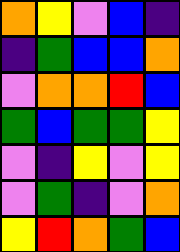[["orange", "yellow", "violet", "blue", "indigo"], ["indigo", "green", "blue", "blue", "orange"], ["violet", "orange", "orange", "red", "blue"], ["green", "blue", "green", "green", "yellow"], ["violet", "indigo", "yellow", "violet", "yellow"], ["violet", "green", "indigo", "violet", "orange"], ["yellow", "red", "orange", "green", "blue"]]